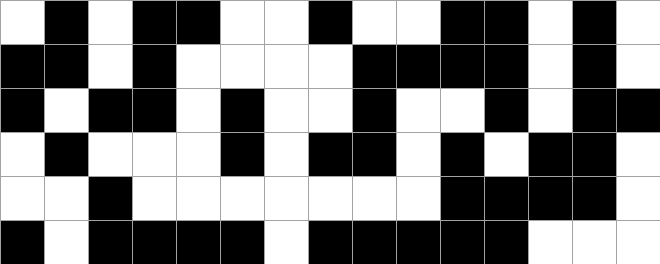[["white", "black", "white", "black", "black", "white", "white", "black", "white", "white", "black", "black", "white", "black", "white"], ["black", "black", "white", "black", "white", "white", "white", "white", "black", "black", "black", "black", "white", "black", "white"], ["black", "white", "black", "black", "white", "black", "white", "white", "black", "white", "white", "black", "white", "black", "black"], ["white", "black", "white", "white", "white", "black", "white", "black", "black", "white", "black", "white", "black", "black", "white"], ["white", "white", "black", "white", "white", "white", "white", "white", "white", "white", "black", "black", "black", "black", "white"], ["black", "white", "black", "black", "black", "black", "white", "black", "black", "black", "black", "black", "white", "white", "white"]]